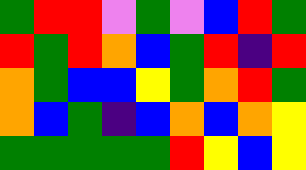[["green", "red", "red", "violet", "green", "violet", "blue", "red", "green"], ["red", "green", "red", "orange", "blue", "green", "red", "indigo", "red"], ["orange", "green", "blue", "blue", "yellow", "green", "orange", "red", "green"], ["orange", "blue", "green", "indigo", "blue", "orange", "blue", "orange", "yellow"], ["green", "green", "green", "green", "green", "red", "yellow", "blue", "yellow"]]